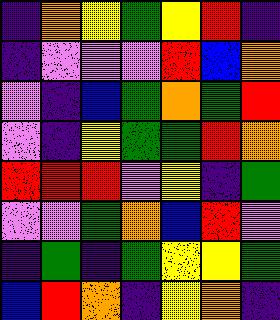[["indigo", "orange", "yellow", "green", "yellow", "red", "indigo"], ["indigo", "violet", "violet", "violet", "red", "blue", "orange"], ["violet", "indigo", "blue", "green", "orange", "green", "red"], ["violet", "indigo", "yellow", "green", "green", "red", "orange"], ["red", "red", "red", "violet", "yellow", "indigo", "green"], ["violet", "violet", "green", "orange", "blue", "red", "violet"], ["indigo", "green", "indigo", "green", "yellow", "yellow", "green"], ["blue", "red", "orange", "indigo", "yellow", "orange", "indigo"]]